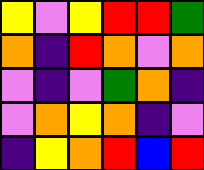[["yellow", "violet", "yellow", "red", "red", "green"], ["orange", "indigo", "red", "orange", "violet", "orange"], ["violet", "indigo", "violet", "green", "orange", "indigo"], ["violet", "orange", "yellow", "orange", "indigo", "violet"], ["indigo", "yellow", "orange", "red", "blue", "red"]]